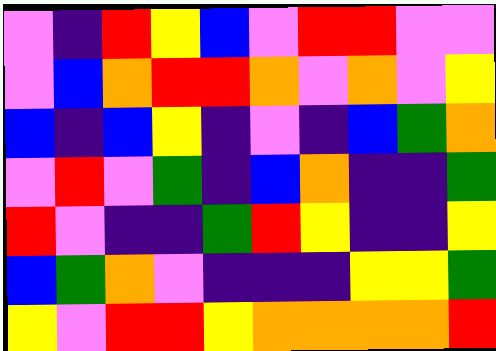[["violet", "indigo", "red", "yellow", "blue", "violet", "red", "red", "violet", "violet"], ["violet", "blue", "orange", "red", "red", "orange", "violet", "orange", "violet", "yellow"], ["blue", "indigo", "blue", "yellow", "indigo", "violet", "indigo", "blue", "green", "orange"], ["violet", "red", "violet", "green", "indigo", "blue", "orange", "indigo", "indigo", "green"], ["red", "violet", "indigo", "indigo", "green", "red", "yellow", "indigo", "indigo", "yellow"], ["blue", "green", "orange", "violet", "indigo", "indigo", "indigo", "yellow", "yellow", "green"], ["yellow", "violet", "red", "red", "yellow", "orange", "orange", "orange", "orange", "red"]]